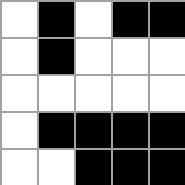[["white", "black", "white", "black", "black"], ["white", "black", "white", "white", "white"], ["white", "white", "white", "white", "white"], ["white", "black", "black", "black", "black"], ["white", "white", "black", "black", "black"]]